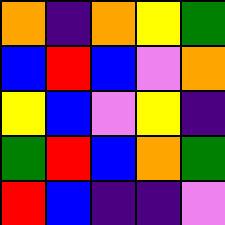[["orange", "indigo", "orange", "yellow", "green"], ["blue", "red", "blue", "violet", "orange"], ["yellow", "blue", "violet", "yellow", "indigo"], ["green", "red", "blue", "orange", "green"], ["red", "blue", "indigo", "indigo", "violet"]]